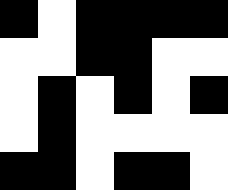[["black", "white", "black", "black", "black", "black"], ["white", "white", "black", "black", "white", "white"], ["white", "black", "white", "black", "white", "black"], ["white", "black", "white", "white", "white", "white"], ["black", "black", "white", "black", "black", "white"]]